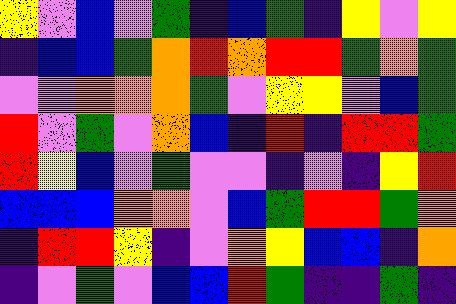[["yellow", "violet", "blue", "violet", "green", "indigo", "blue", "green", "indigo", "yellow", "violet", "yellow"], ["indigo", "blue", "blue", "green", "orange", "red", "orange", "red", "red", "green", "orange", "green"], ["violet", "violet", "orange", "orange", "orange", "green", "violet", "yellow", "yellow", "violet", "blue", "green"], ["red", "violet", "green", "violet", "orange", "blue", "indigo", "red", "indigo", "red", "red", "green"], ["red", "yellow", "blue", "violet", "green", "violet", "violet", "indigo", "violet", "indigo", "yellow", "red"], ["blue", "blue", "blue", "orange", "orange", "violet", "blue", "green", "red", "red", "green", "orange"], ["indigo", "red", "red", "yellow", "indigo", "violet", "orange", "yellow", "blue", "blue", "indigo", "orange"], ["indigo", "violet", "green", "violet", "blue", "blue", "red", "green", "indigo", "indigo", "green", "indigo"]]